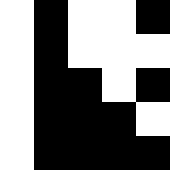[["white", "black", "white", "white", "black"], ["white", "black", "white", "white", "white"], ["white", "black", "black", "white", "black"], ["white", "black", "black", "black", "white"], ["white", "black", "black", "black", "black"]]